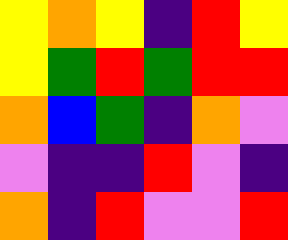[["yellow", "orange", "yellow", "indigo", "red", "yellow"], ["yellow", "green", "red", "green", "red", "red"], ["orange", "blue", "green", "indigo", "orange", "violet"], ["violet", "indigo", "indigo", "red", "violet", "indigo"], ["orange", "indigo", "red", "violet", "violet", "red"]]